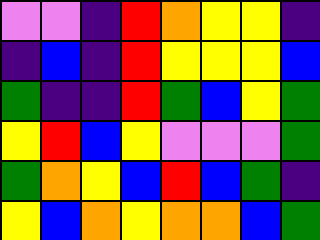[["violet", "violet", "indigo", "red", "orange", "yellow", "yellow", "indigo"], ["indigo", "blue", "indigo", "red", "yellow", "yellow", "yellow", "blue"], ["green", "indigo", "indigo", "red", "green", "blue", "yellow", "green"], ["yellow", "red", "blue", "yellow", "violet", "violet", "violet", "green"], ["green", "orange", "yellow", "blue", "red", "blue", "green", "indigo"], ["yellow", "blue", "orange", "yellow", "orange", "orange", "blue", "green"]]